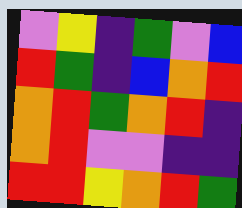[["violet", "yellow", "indigo", "green", "violet", "blue"], ["red", "green", "indigo", "blue", "orange", "red"], ["orange", "red", "green", "orange", "red", "indigo"], ["orange", "red", "violet", "violet", "indigo", "indigo"], ["red", "red", "yellow", "orange", "red", "green"]]